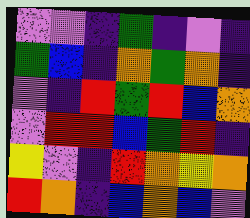[["violet", "violet", "indigo", "green", "indigo", "violet", "indigo"], ["green", "blue", "indigo", "orange", "green", "orange", "indigo"], ["violet", "indigo", "red", "green", "red", "blue", "orange"], ["violet", "red", "red", "blue", "green", "red", "indigo"], ["yellow", "violet", "indigo", "red", "orange", "yellow", "orange"], ["red", "orange", "indigo", "blue", "orange", "blue", "violet"]]